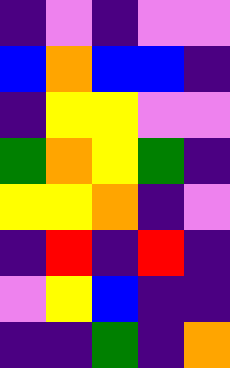[["indigo", "violet", "indigo", "violet", "violet"], ["blue", "orange", "blue", "blue", "indigo"], ["indigo", "yellow", "yellow", "violet", "violet"], ["green", "orange", "yellow", "green", "indigo"], ["yellow", "yellow", "orange", "indigo", "violet"], ["indigo", "red", "indigo", "red", "indigo"], ["violet", "yellow", "blue", "indigo", "indigo"], ["indigo", "indigo", "green", "indigo", "orange"]]